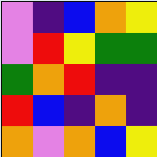[["violet", "indigo", "blue", "orange", "yellow"], ["violet", "red", "yellow", "green", "green"], ["green", "orange", "red", "indigo", "indigo"], ["red", "blue", "indigo", "orange", "indigo"], ["orange", "violet", "orange", "blue", "yellow"]]